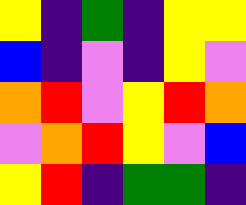[["yellow", "indigo", "green", "indigo", "yellow", "yellow"], ["blue", "indigo", "violet", "indigo", "yellow", "violet"], ["orange", "red", "violet", "yellow", "red", "orange"], ["violet", "orange", "red", "yellow", "violet", "blue"], ["yellow", "red", "indigo", "green", "green", "indigo"]]